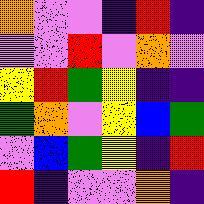[["orange", "violet", "violet", "indigo", "red", "indigo"], ["violet", "violet", "red", "violet", "orange", "violet"], ["yellow", "red", "green", "yellow", "indigo", "indigo"], ["green", "orange", "violet", "yellow", "blue", "green"], ["violet", "blue", "green", "yellow", "indigo", "red"], ["red", "indigo", "violet", "violet", "orange", "indigo"]]